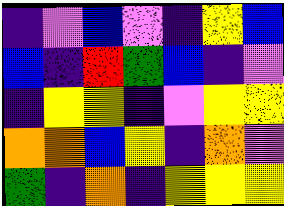[["indigo", "violet", "blue", "violet", "indigo", "yellow", "blue"], ["blue", "indigo", "red", "green", "blue", "indigo", "violet"], ["indigo", "yellow", "yellow", "indigo", "violet", "yellow", "yellow"], ["orange", "orange", "blue", "yellow", "indigo", "orange", "violet"], ["green", "indigo", "orange", "indigo", "yellow", "yellow", "yellow"]]